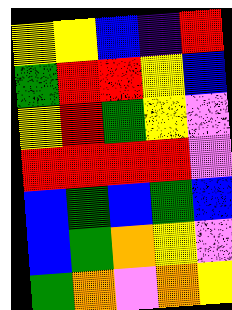[["yellow", "yellow", "blue", "indigo", "red"], ["green", "red", "red", "yellow", "blue"], ["yellow", "red", "green", "yellow", "violet"], ["red", "red", "red", "red", "violet"], ["blue", "green", "blue", "green", "blue"], ["blue", "green", "orange", "yellow", "violet"], ["green", "orange", "violet", "orange", "yellow"]]